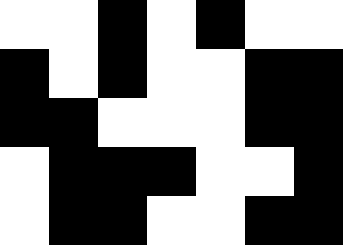[["white", "white", "black", "white", "black", "white", "white"], ["black", "white", "black", "white", "white", "black", "black"], ["black", "black", "white", "white", "white", "black", "black"], ["white", "black", "black", "black", "white", "white", "black"], ["white", "black", "black", "white", "white", "black", "black"]]